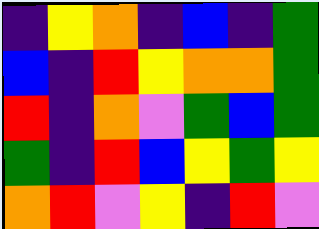[["indigo", "yellow", "orange", "indigo", "blue", "indigo", "green"], ["blue", "indigo", "red", "yellow", "orange", "orange", "green"], ["red", "indigo", "orange", "violet", "green", "blue", "green"], ["green", "indigo", "red", "blue", "yellow", "green", "yellow"], ["orange", "red", "violet", "yellow", "indigo", "red", "violet"]]